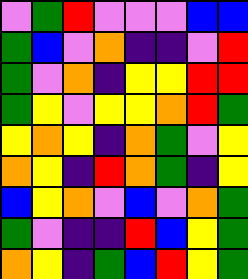[["violet", "green", "red", "violet", "violet", "violet", "blue", "blue"], ["green", "blue", "violet", "orange", "indigo", "indigo", "violet", "red"], ["green", "violet", "orange", "indigo", "yellow", "yellow", "red", "red"], ["green", "yellow", "violet", "yellow", "yellow", "orange", "red", "green"], ["yellow", "orange", "yellow", "indigo", "orange", "green", "violet", "yellow"], ["orange", "yellow", "indigo", "red", "orange", "green", "indigo", "yellow"], ["blue", "yellow", "orange", "violet", "blue", "violet", "orange", "green"], ["green", "violet", "indigo", "indigo", "red", "blue", "yellow", "green"], ["orange", "yellow", "indigo", "green", "blue", "red", "yellow", "green"]]